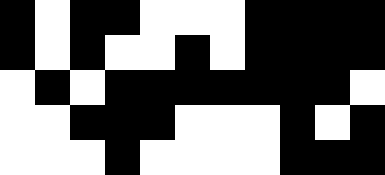[["black", "white", "black", "black", "white", "white", "white", "black", "black", "black", "black"], ["black", "white", "black", "white", "white", "black", "white", "black", "black", "black", "black"], ["white", "black", "white", "black", "black", "black", "black", "black", "black", "black", "white"], ["white", "white", "black", "black", "black", "white", "white", "white", "black", "white", "black"], ["white", "white", "white", "black", "white", "white", "white", "white", "black", "black", "black"]]